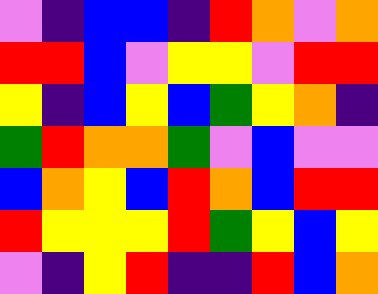[["violet", "indigo", "blue", "blue", "indigo", "red", "orange", "violet", "orange"], ["red", "red", "blue", "violet", "yellow", "yellow", "violet", "red", "red"], ["yellow", "indigo", "blue", "yellow", "blue", "green", "yellow", "orange", "indigo"], ["green", "red", "orange", "orange", "green", "violet", "blue", "violet", "violet"], ["blue", "orange", "yellow", "blue", "red", "orange", "blue", "red", "red"], ["red", "yellow", "yellow", "yellow", "red", "green", "yellow", "blue", "yellow"], ["violet", "indigo", "yellow", "red", "indigo", "indigo", "red", "blue", "orange"]]